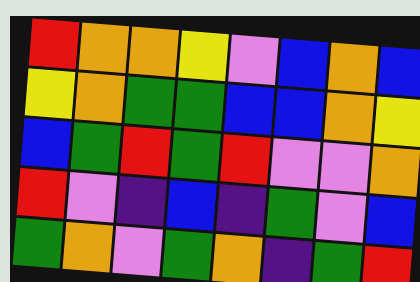[["red", "orange", "orange", "yellow", "violet", "blue", "orange", "blue"], ["yellow", "orange", "green", "green", "blue", "blue", "orange", "yellow"], ["blue", "green", "red", "green", "red", "violet", "violet", "orange"], ["red", "violet", "indigo", "blue", "indigo", "green", "violet", "blue"], ["green", "orange", "violet", "green", "orange", "indigo", "green", "red"]]